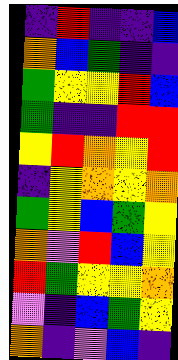[["indigo", "red", "indigo", "indigo", "blue"], ["orange", "blue", "green", "indigo", "indigo"], ["green", "yellow", "yellow", "red", "blue"], ["green", "indigo", "indigo", "red", "red"], ["yellow", "red", "orange", "yellow", "red"], ["indigo", "yellow", "orange", "yellow", "orange"], ["green", "yellow", "blue", "green", "yellow"], ["orange", "violet", "red", "blue", "yellow"], ["red", "green", "yellow", "yellow", "orange"], ["violet", "indigo", "blue", "green", "yellow"], ["orange", "indigo", "violet", "blue", "indigo"]]